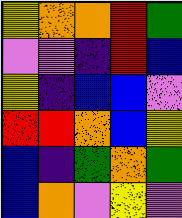[["yellow", "orange", "orange", "red", "green"], ["violet", "violet", "indigo", "red", "blue"], ["yellow", "indigo", "blue", "blue", "violet"], ["red", "red", "orange", "blue", "yellow"], ["blue", "indigo", "green", "orange", "green"], ["blue", "orange", "violet", "yellow", "violet"]]